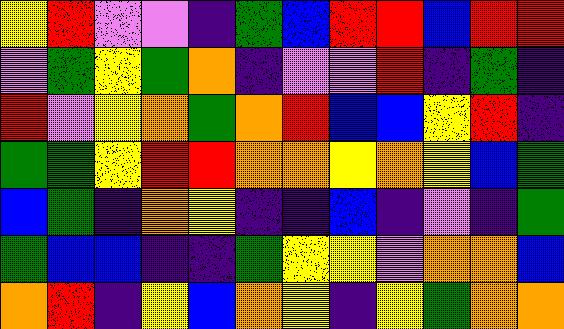[["yellow", "red", "violet", "violet", "indigo", "green", "blue", "red", "red", "blue", "red", "red"], ["violet", "green", "yellow", "green", "orange", "indigo", "violet", "violet", "red", "indigo", "green", "indigo"], ["red", "violet", "yellow", "orange", "green", "orange", "red", "blue", "blue", "yellow", "red", "indigo"], ["green", "green", "yellow", "red", "red", "orange", "orange", "yellow", "orange", "yellow", "blue", "green"], ["blue", "green", "indigo", "orange", "yellow", "indigo", "indigo", "blue", "indigo", "violet", "indigo", "green"], ["green", "blue", "blue", "indigo", "indigo", "green", "yellow", "yellow", "violet", "orange", "orange", "blue"], ["orange", "red", "indigo", "yellow", "blue", "orange", "yellow", "indigo", "yellow", "green", "orange", "orange"]]